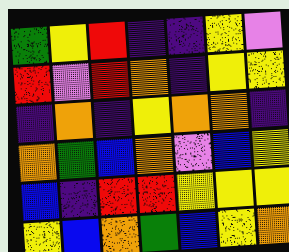[["green", "yellow", "red", "indigo", "indigo", "yellow", "violet"], ["red", "violet", "red", "orange", "indigo", "yellow", "yellow"], ["indigo", "orange", "indigo", "yellow", "orange", "orange", "indigo"], ["orange", "green", "blue", "orange", "violet", "blue", "yellow"], ["blue", "indigo", "red", "red", "yellow", "yellow", "yellow"], ["yellow", "blue", "orange", "green", "blue", "yellow", "orange"]]